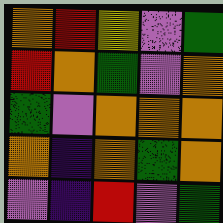[["orange", "red", "yellow", "violet", "green"], ["red", "orange", "green", "violet", "orange"], ["green", "violet", "orange", "orange", "orange"], ["orange", "indigo", "orange", "green", "orange"], ["violet", "indigo", "red", "violet", "green"]]